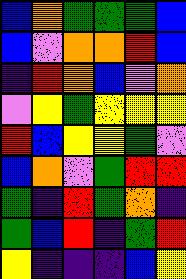[["blue", "orange", "green", "green", "green", "blue"], ["blue", "violet", "orange", "orange", "red", "blue"], ["indigo", "red", "orange", "blue", "violet", "orange"], ["violet", "yellow", "green", "yellow", "yellow", "yellow"], ["red", "blue", "yellow", "yellow", "green", "violet"], ["blue", "orange", "violet", "green", "red", "red"], ["green", "indigo", "red", "green", "orange", "indigo"], ["green", "blue", "red", "indigo", "green", "red"], ["yellow", "indigo", "indigo", "indigo", "blue", "yellow"]]